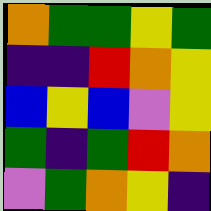[["orange", "green", "green", "yellow", "green"], ["indigo", "indigo", "red", "orange", "yellow"], ["blue", "yellow", "blue", "violet", "yellow"], ["green", "indigo", "green", "red", "orange"], ["violet", "green", "orange", "yellow", "indigo"]]